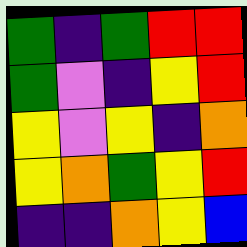[["green", "indigo", "green", "red", "red"], ["green", "violet", "indigo", "yellow", "red"], ["yellow", "violet", "yellow", "indigo", "orange"], ["yellow", "orange", "green", "yellow", "red"], ["indigo", "indigo", "orange", "yellow", "blue"]]